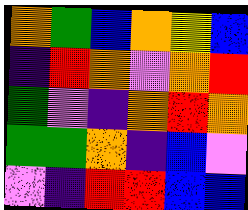[["orange", "green", "blue", "orange", "yellow", "blue"], ["indigo", "red", "orange", "violet", "orange", "red"], ["green", "violet", "indigo", "orange", "red", "orange"], ["green", "green", "orange", "indigo", "blue", "violet"], ["violet", "indigo", "red", "red", "blue", "blue"]]